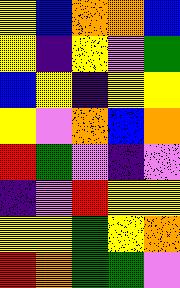[["yellow", "blue", "orange", "orange", "blue"], ["yellow", "indigo", "yellow", "violet", "green"], ["blue", "yellow", "indigo", "yellow", "yellow"], ["yellow", "violet", "orange", "blue", "orange"], ["red", "green", "violet", "indigo", "violet"], ["indigo", "violet", "red", "yellow", "yellow"], ["yellow", "yellow", "green", "yellow", "orange"], ["red", "orange", "green", "green", "violet"]]